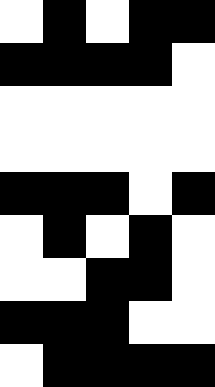[["white", "black", "white", "black", "black"], ["black", "black", "black", "black", "white"], ["white", "white", "white", "white", "white"], ["white", "white", "white", "white", "white"], ["black", "black", "black", "white", "black"], ["white", "black", "white", "black", "white"], ["white", "white", "black", "black", "white"], ["black", "black", "black", "white", "white"], ["white", "black", "black", "black", "black"]]